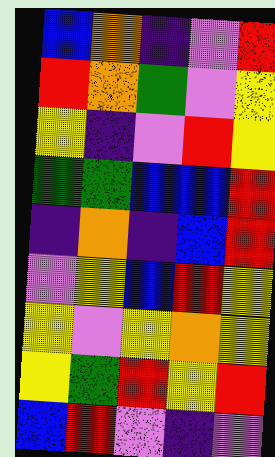[["blue", "orange", "indigo", "violet", "red"], ["red", "orange", "green", "violet", "yellow"], ["yellow", "indigo", "violet", "red", "yellow"], ["green", "green", "blue", "blue", "red"], ["indigo", "orange", "indigo", "blue", "red"], ["violet", "yellow", "blue", "red", "yellow"], ["yellow", "violet", "yellow", "orange", "yellow"], ["yellow", "green", "red", "yellow", "red"], ["blue", "red", "violet", "indigo", "violet"]]